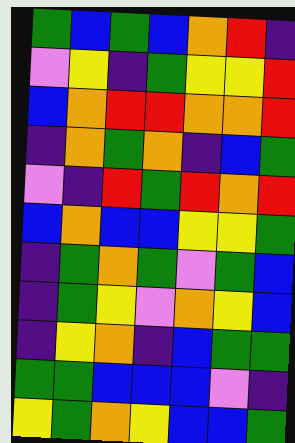[["green", "blue", "green", "blue", "orange", "red", "indigo"], ["violet", "yellow", "indigo", "green", "yellow", "yellow", "red"], ["blue", "orange", "red", "red", "orange", "orange", "red"], ["indigo", "orange", "green", "orange", "indigo", "blue", "green"], ["violet", "indigo", "red", "green", "red", "orange", "red"], ["blue", "orange", "blue", "blue", "yellow", "yellow", "green"], ["indigo", "green", "orange", "green", "violet", "green", "blue"], ["indigo", "green", "yellow", "violet", "orange", "yellow", "blue"], ["indigo", "yellow", "orange", "indigo", "blue", "green", "green"], ["green", "green", "blue", "blue", "blue", "violet", "indigo"], ["yellow", "green", "orange", "yellow", "blue", "blue", "green"]]